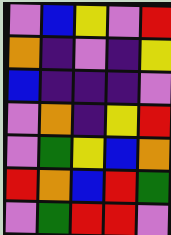[["violet", "blue", "yellow", "violet", "red"], ["orange", "indigo", "violet", "indigo", "yellow"], ["blue", "indigo", "indigo", "indigo", "violet"], ["violet", "orange", "indigo", "yellow", "red"], ["violet", "green", "yellow", "blue", "orange"], ["red", "orange", "blue", "red", "green"], ["violet", "green", "red", "red", "violet"]]